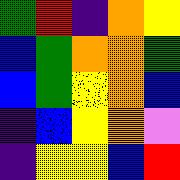[["green", "red", "indigo", "orange", "yellow"], ["blue", "green", "orange", "orange", "green"], ["blue", "green", "yellow", "orange", "blue"], ["indigo", "blue", "yellow", "orange", "violet"], ["indigo", "yellow", "yellow", "blue", "red"]]